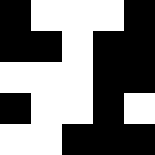[["black", "white", "white", "white", "black"], ["black", "black", "white", "black", "black"], ["white", "white", "white", "black", "black"], ["black", "white", "white", "black", "white"], ["white", "white", "black", "black", "black"]]